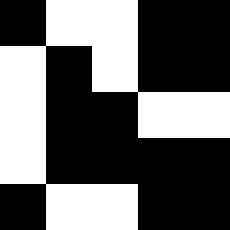[["black", "white", "white", "black", "black"], ["white", "black", "white", "black", "black"], ["white", "black", "black", "white", "white"], ["white", "black", "black", "black", "black"], ["black", "white", "white", "black", "black"]]